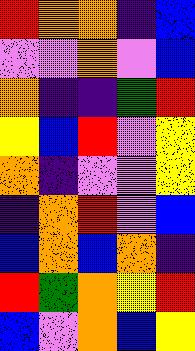[["red", "orange", "orange", "indigo", "blue"], ["violet", "violet", "orange", "violet", "blue"], ["orange", "indigo", "indigo", "green", "red"], ["yellow", "blue", "red", "violet", "yellow"], ["orange", "indigo", "violet", "violet", "yellow"], ["indigo", "orange", "red", "violet", "blue"], ["blue", "orange", "blue", "orange", "indigo"], ["red", "green", "orange", "yellow", "red"], ["blue", "violet", "orange", "blue", "yellow"]]